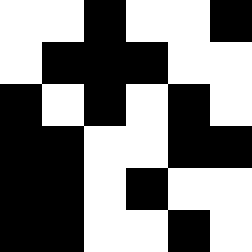[["white", "white", "black", "white", "white", "black"], ["white", "black", "black", "black", "white", "white"], ["black", "white", "black", "white", "black", "white"], ["black", "black", "white", "white", "black", "black"], ["black", "black", "white", "black", "white", "white"], ["black", "black", "white", "white", "black", "white"]]